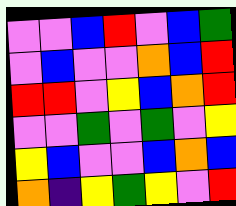[["violet", "violet", "blue", "red", "violet", "blue", "green"], ["violet", "blue", "violet", "violet", "orange", "blue", "red"], ["red", "red", "violet", "yellow", "blue", "orange", "red"], ["violet", "violet", "green", "violet", "green", "violet", "yellow"], ["yellow", "blue", "violet", "violet", "blue", "orange", "blue"], ["orange", "indigo", "yellow", "green", "yellow", "violet", "red"]]